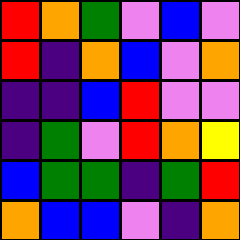[["red", "orange", "green", "violet", "blue", "violet"], ["red", "indigo", "orange", "blue", "violet", "orange"], ["indigo", "indigo", "blue", "red", "violet", "violet"], ["indigo", "green", "violet", "red", "orange", "yellow"], ["blue", "green", "green", "indigo", "green", "red"], ["orange", "blue", "blue", "violet", "indigo", "orange"]]